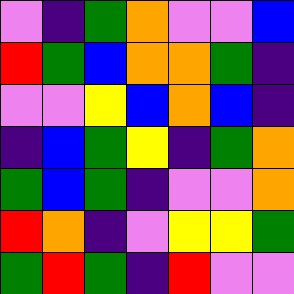[["violet", "indigo", "green", "orange", "violet", "violet", "blue"], ["red", "green", "blue", "orange", "orange", "green", "indigo"], ["violet", "violet", "yellow", "blue", "orange", "blue", "indigo"], ["indigo", "blue", "green", "yellow", "indigo", "green", "orange"], ["green", "blue", "green", "indigo", "violet", "violet", "orange"], ["red", "orange", "indigo", "violet", "yellow", "yellow", "green"], ["green", "red", "green", "indigo", "red", "violet", "violet"]]